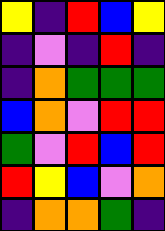[["yellow", "indigo", "red", "blue", "yellow"], ["indigo", "violet", "indigo", "red", "indigo"], ["indigo", "orange", "green", "green", "green"], ["blue", "orange", "violet", "red", "red"], ["green", "violet", "red", "blue", "red"], ["red", "yellow", "blue", "violet", "orange"], ["indigo", "orange", "orange", "green", "indigo"]]